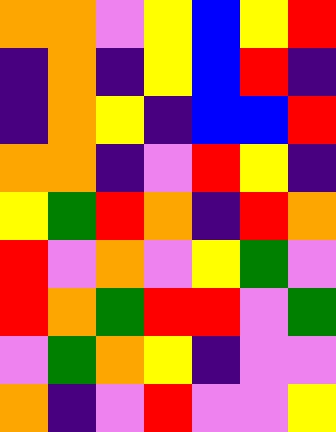[["orange", "orange", "violet", "yellow", "blue", "yellow", "red"], ["indigo", "orange", "indigo", "yellow", "blue", "red", "indigo"], ["indigo", "orange", "yellow", "indigo", "blue", "blue", "red"], ["orange", "orange", "indigo", "violet", "red", "yellow", "indigo"], ["yellow", "green", "red", "orange", "indigo", "red", "orange"], ["red", "violet", "orange", "violet", "yellow", "green", "violet"], ["red", "orange", "green", "red", "red", "violet", "green"], ["violet", "green", "orange", "yellow", "indigo", "violet", "violet"], ["orange", "indigo", "violet", "red", "violet", "violet", "yellow"]]